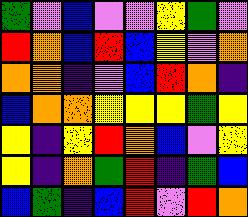[["green", "violet", "blue", "violet", "violet", "yellow", "green", "violet"], ["red", "orange", "blue", "red", "blue", "yellow", "violet", "orange"], ["orange", "orange", "indigo", "violet", "blue", "red", "orange", "indigo"], ["blue", "orange", "orange", "yellow", "yellow", "yellow", "green", "yellow"], ["yellow", "indigo", "yellow", "red", "orange", "blue", "violet", "yellow"], ["yellow", "indigo", "orange", "green", "red", "indigo", "green", "blue"], ["blue", "green", "indigo", "blue", "red", "violet", "red", "orange"]]